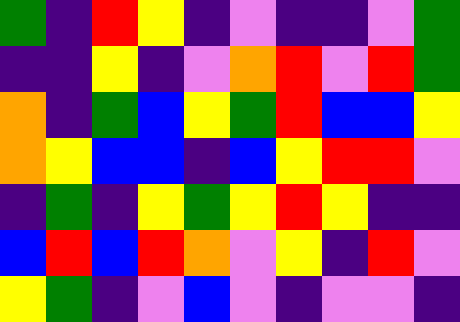[["green", "indigo", "red", "yellow", "indigo", "violet", "indigo", "indigo", "violet", "green"], ["indigo", "indigo", "yellow", "indigo", "violet", "orange", "red", "violet", "red", "green"], ["orange", "indigo", "green", "blue", "yellow", "green", "red", "blue", "blue", "yellow"], ["orange", "yellow", "blue", "blue", "indigo", "blue", "yellow", "red", "red", "violet"], ["indigo", "green", "indigo", "yellow", "green", "yellow", "red", "yellow", "indigo", "indigo"], ["blue", "red", "blue", "red", "orange", "violet", "yellow", "indigo", "red", "violet"], ["yellow", "green", "indigo", "violet", "blue", "violet", "indigo", "violet", "violet", "indigo"]]